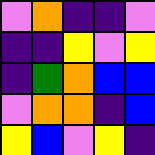[["violet", "orange", "indigo", "indigo", "violet"], ["indigo", "indigo", "yellow", "violet", "yellow"], ["indigo", "green", "orange", "blue", "blue"], ["violet", "orange", "orange", "indigo", "blue"], ["yellow", "blue", "violet", "yellow", "indigo"]]